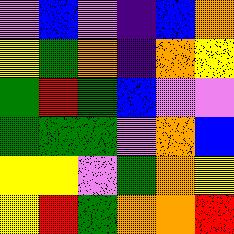[["violet", "blue", "violet", "indigo", "blue", "orange"], ["yellow", "green", "orange", "indigo", "orange", "yellow"], ["green", "red", "green", "blue", "violet", "violet"], ["green", "green", "green", "violet", "orange", "blue"], ["yellow", "yellow", "violet", "green", "orange", "yellow"], ["yellow", "red", "green", "orange", "orange", "red"]]